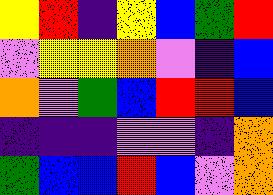[["yellow", "red", "indigo", "yellow", "blue", "green", "red"], ["violet", "yellow", "yellow", "orange", "violet", "indigo", "blue"], ["orange", "violet", "green", "blue", "red", "red", "blue"], ["indigo", "indigo", "indigo", "violet", "violet", "indigo", "orange"], ["green", "blue", "blue", "red", "blue", "violet", "orange"]]